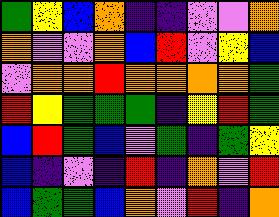[["green", "yellow", "blue", "orange", "indigo", "indigo", "violet", "violet", "orange"], ["orange", "violet", "violet", "orange", "blue", "red", "violet", "yellow", "blue"], ["violet", "orange", "orange", "red", "orange", "orange", "orange", "orange", "green"], ["red", "yellow", "green", "green", "green", "indigo", "yellow", "red", "green"], ["blue", "red", "green", "blue", "violet", "green", "indigo", "green", "yellow"], ["blue", "indigo", "violet", "indigo", "red", "indigo", "orange", "violet", "red"], ["blue", "green", "green", "blue", "orange", "violet", "red", "indigo", "orange"]]